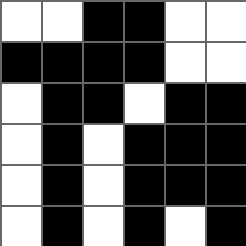[["white", "white", "black", "black", "white", "white"], ["black", "black", "black", "black", "white", "white"], ["white", "black", "black", "white", "black", "black"], ["white", "black", "white", "black", "black", "black"], ["white", "black", "white", "black", "black", "black"], ["white", "black", "white", "black", "white", "black"]]